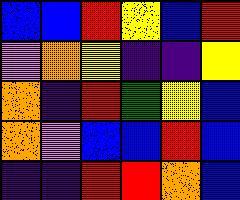[["blue", "blue", "red", "yellow", "blue", "red"], ["violet", "orange", "yellow", "indigo", "indigo", "yellow"], ["orange", "indigo", "red", "green", "yellow", "blue"], ["orange", "violet", "blue", "blue", "red", "blue"], ["indigo", "indigo", "red", "red", "orange", "blue"]]